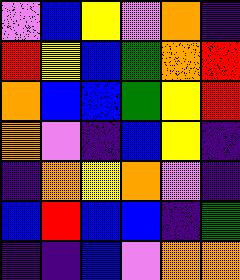[["violet", "blue", "yellow", "violet", "orange", "indigo"], ["red", "yellow", "blue", "green", "orange", "red"], ["orange", "blue", "blue", "green", "yellow", "red"], ["orange", "violet", "indigo", "blue", "yellow", "indigo"], ["indigo", "orange", "yellow", "orange", "violet", "indigo"], ["blue", "red", "blue", "blue", "indigo", "green"], ["indigo", "indigo", "blue", "violet", "orange", "orange"]]